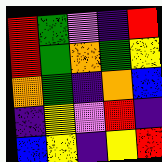[["red", "green", "violet", "indigo", "red"], ["red", "green", "orange", "green", "yellow"], ["orange", "green", "indigo", "orange", "blue"], ["indigo", "yellow", "violet", "red", "indigo"], ["blue", "yellow", "indigo", "yellow", "red"]]